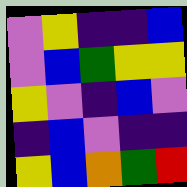[["violet", "yellow", "indigo", "indigo", "blue"], ["violet", "blue", "green", "yellow", "yellow"], ["yellow", "violet", "indigo", "blue", "violet"], ["indigo", "blue", "violet", "indigo", "indigo"], ["yellow", "blue", "orange", "green", "red"]]